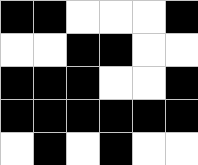[["black", "black", "white", "white", "white", "black"], ["white", "white", "black", "black", "white", "white"], ["black", "black", "black", "white", "white", "black"], ["black", "black", "black", "black", "black", "black"], ["white", "black", "white", "black", "white", "white"]]